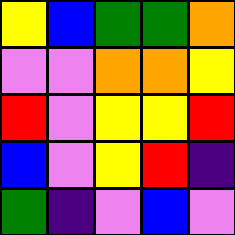[["yellow", "blue", "green", "green", "orange"], ["violet", "violet", "orange", "orange", "yellow"], ["red", "violet", "yellow", "yellow", "red"], ["blue", "violet", "yellow", "red", "indigo"], ["green", "indigo", "violet", "blue", "violet"]]